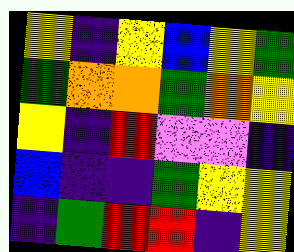[["yellow", "indigo", "yellow", "blue", "yellow", "green"], ["green", "orange", "orange", "green", "orange", "yellow"], ["yellow", "indigo", "red", "violet", "violet", "indigo"], ["blue", "indigo", "indigo", "green", "yellow", "yellow"], ["indigo", "green", "red", "red", "indigo", "yellow"]]